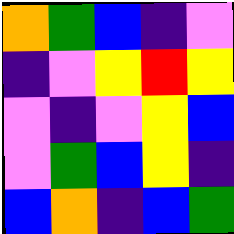[["orange", "green", "blue", "indigo", "violet"], ["indigo", "violet", "yellow", "red", "yellow"], ["violet", "indigo", "violet", "yellow", "blue"], ["violet", "green", "blue", "yellow", "indigo"], ["blue", "orange", "indigo", "blue", "green"]]